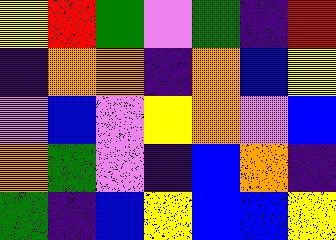[["yellow", "red", "green", "violet", "green", "indigo", "red"], ["indigo", "orange", "orange", "indigo", "orange", "blue", "yellow"], ["violet", "blue", "violet", "yellow", "orange", "violet", "blue"], ["orange", "green", "violet", "indigo", "blue", "orange", "indigo"], ["green", "indigo", "blue", "yellow", "blue", "blue", "yellow"]]